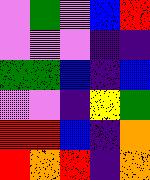[["violet", "green", "violet", "blue", "red"], ["violet", "violet", "violet", "indigo", "indigo"], ["green", "green", "blue", "indigo", "blue"], ["violet", "violet", "indigo", "yellow", "green"], ["red", "red", "blue", "indigo", "orange"], ["red", "orange", "red", "indigo", "orange"]]